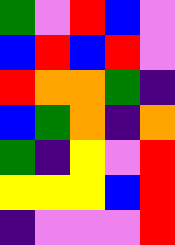[["green", "violet", "red", "blue", "violet"], ["blue", "red", "blue", "red", "violet"], ["red", "orange", "orange", "green", "indigo"], ["blue", "green", "orange", "indigo", "orange"], ["green", "indigo", "yellow", "violet", "red"], ["yellow", "yellow", "yellow", "blue", "red"], ["indigo", "violet", "violet", "violet", "red"]]